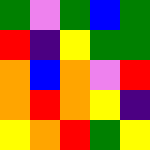[["green", "violet", "green", "blue", "green"], ["red", "indigo", "yellow", "green", "green"], ["orange", "blue", "orange", "violet", "red"], ["orange", "red", "orange", "yellow", "indigo"], ["yellow", "orange", "red", "green", "yellow"]]